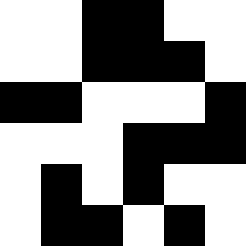[["white", "white", "black", "black", "white", "white"], ["white", "white", "black", "black", "black", "white"], ["black", "black", "white", "white", "white", "black"], ["white", "white", "white", "black", "black", "black"], ["white", "black", "white", "black", "white", "white"], ["white", "black", "black", "white", "black", "white"]]